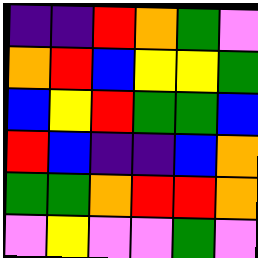[["indigo", "indigo", "red", "orange", "green", "violet"], ["orange", "red", "blue", "yellow", "yellow", "green"], ["blue", "yellow", "red", "green", "green", "blue"], ["red", "blue", "indigo", "indigo", "blue", "orange"], ["green", "green", "orange", "red", "red", "orange"], ["violet", "yellow", "violet", "violet", "green", "violet"]]